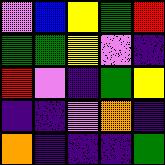[["violet", "blue", "yellow", "green", "red"], ["green", "green", "yellow", "violet", "indigo"], ["red", "violet", "indigo", "green", "yellow"], ["indigo", "indigo", "violet", "orange", "indigo"], ["orange", "indigo", "indigo", "indigo", "green"]]